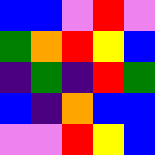[["blue", "blue", "violet", "red", "violet"], ["green", "orange", "red", "yellow", "blue"], ["indigo", "green", "indigo", "red", "green"], ["blue", "indigo", "orange", "blue", "blue"], ["violet", "violet", "red", "yellow", "blue"]]